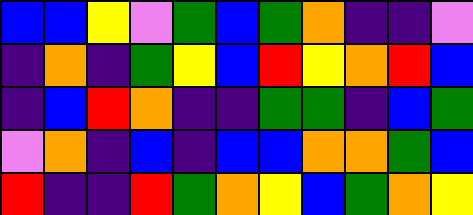[["blue", "blue", "yellow", "violet", "green", "blue", "green", "orange", "indigo", "indigo", "violet"], ["indigo", "orange", "indigo", "green", "yellow", "blue", "red", "yellow", "orange", "red", "blue"], ["indigo", "blue", "red", "orange", "indigo", "indigo", "green", "green", "indigo", "blue", "green"], ["violet", "orange", "indigo", "blue", "indigo", "blue", "blue", "orange", "orange", "green", "blue"], ["red", "indigo", "indigo", "red", "green", "orange", "yellow", "blue", "green", "orange", "yellow"]]